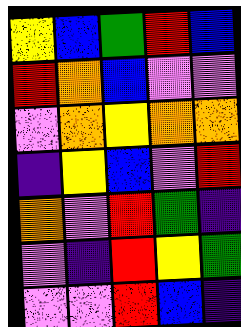[["yellow", "blue", "green", "red", "blue"], ["red", "orange", "blue", "violet", "violet"], ["violet", "orange", "yellow", "orange", "orange"], ["indigo", "yellow", "blue", "violet", "red"], ["orange", "violet", "red", "green", "indigo"], ["violet", "indigo", "red", "yellow", "green"], ["violet", "violet", "red", "blue", "indigo"]]